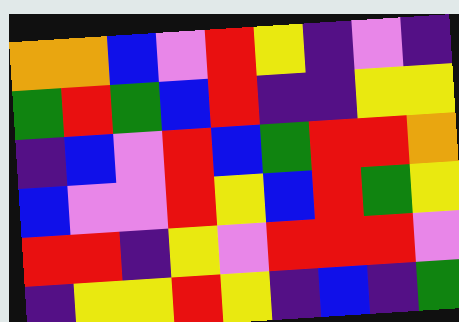[["orange", "orange", "blue", "violet", "red", "yellow", "indigo", "violet", "indigo"], ["green", "red", "green", "blue", "red", "indigo", "indigo", "yellow", "yellow"], ["indigo", "blue", "violet", "red", "blue", "green", "red", "red", "orange"], ["blue", "violet", "violet", "red", "yellow", "blue", "red", "green", "yellow"], ["red", "red", "indigo", "yellow", "violet", "red", "red", "red", "violet"], ["indigo", "yellow", "yellow", "red", "yellow", "indigo", "blue", "indigo", "green"]]